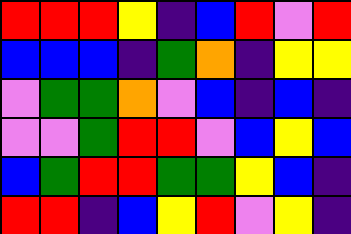[["red", "red", "red", "yellow", "indigo", "blue", "red", "violet", "red"], ["blue", "blue", "blue", "indigo", "green", "orange", "indigo", "yellow", "yellow"], ["violet", "green", "green", "orange", "violet", "blue", "indigo", "blue", "indigo"], ["violet", "violet", "green", "red", "red", "violet", "blue", "yellow", "blue"], ["blue", "green", "red", "red", "green", "green", "yellow", "blue", "indigo"], ["red", "red", "indigo", "blue", "yellow", "red", "violet", "yellow", "indigo"]]